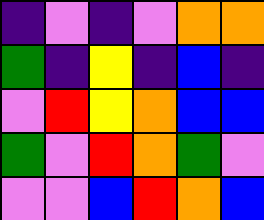[["indigo", "violet", "indigo", "violet", "orange", "orange"], ["green", "indigo", "yellow", "indigo", "blue", "indigo"], ["violet", "red", "yellow", "orange", "blue", "blue"], ["green", "violet", "red", "orange", "green", "violet"], ["violet", "violet", "blue", "red", "orange", "blue"]]